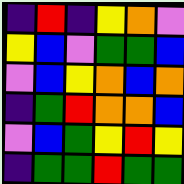[["indigo", "red", "indigo", "yellow", "orange", "violet"], ["yellow", "blue", "violet", "green", "green", "blue"], ["violet", "blue", "yellow", "orange", "blue", "orange"], ["indigo", "green", "red", "orange", "orange", "blue"], ["violet", "blue", "green", "yellow", "red", "yellow"], ["indigo", "green", "green", "red", "green", "green"]]